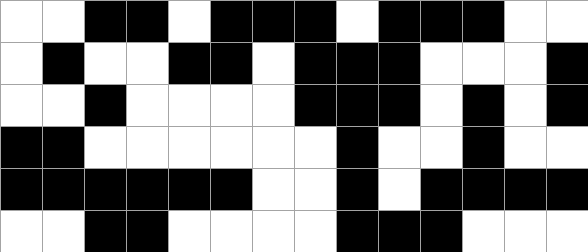[["white", "white", "black", "black", "white", "black", "black", "black", "white", "black", "black", "black", "white", "white"], ["white", "black", "white", "white", "black", "black", "white", "black", "black", "black", "white", "white", "white", "black"], ["white", "white", "black", "white", "white", "white", "white", "black", "black", "black", "white", "black", "white", "black"], ["black", "black", "white", "white", "white", "white", "white", "white", "black", "white", "white", "black", "white", "white"], ["black", "black", "black", "black", "black", "black", "white", "white", "black", "white", "black", "black", "black", "black"], ["white", "white", "black", "black", "white", "white", "white", "white", "black", "black", "black", "white", "white", "white"]]